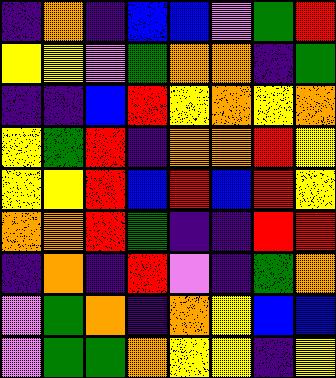[["indigo", "orange", "indigo", "blue", "blue", "violet", "green", "red"], ["yellow", "yellow", "violet", "green", "orange", "orange", "indigo", "green"], ["indigo", "indigo", "blue", "red", "yellow", "orange", "yellow", "orange"], ["yellow", "green", "red", "indigo", "orange", "orange", "red", "yellow"], ["yellow", "yellow", "red", "blue", "red", "blue", "red", "yellow"], ["orange", "orange", "red", "green", "indigo", "indigo", "red", "red"], ["indigo", "orange", "indigo", "red", "violet", "indigo", "green", "orange"], ["violet", "green", "orange", "indigo", "orange", "yellow", "blue", "blue"], ["violet", "green", "green", "orange", "yellow", "yellow", "indigo", "yellow"]]